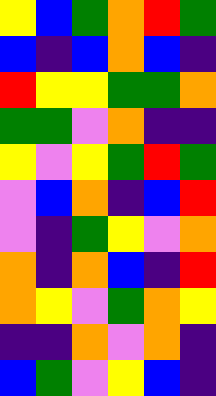[["yellow", "blue", "green", "orange", "red", "green"], ["blue", "indigo", "blue", "orange", "blue", "indigo"], ["red", "yellow", "yellow", "green", "green", "orange"], ["green", "green", "violet", "orange", "indigo", "indigo"], ["yellow", "violet", "yellow", "green", "red", "green"], ["violet", "blue", "orange", "indigo", "blue", "red"], ["violet", "indigo", "green", "yellow", "violet", "orange"], ["orange", "indigo", "orange", "blue", "indigo", "red"], ["orange", "yellow", "violet", "green", "orange", "yellow"], ["indigo", "indigo", "orange", "violet", "orange", "indigo"], ["blue", "green", "violet", "yellow", "blue", "indigo"]]